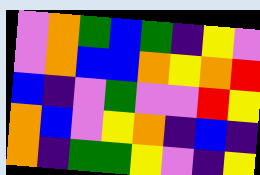[["violet", "orange", "green", "blue", "green", "indigo", "yellow", "violet"], ["violet", "orange", "blue", "blue", "orange", "yellow", "orange", "red"], ["blue", "indigo", "violet", "green", "violet", "violet", "red", "yellow"], ["orange", "blue", "violet", "yellow", "orange", "indigo", "blue", "indigo"], ["orange", "indigo", "green", "green", "yellow", "violet", "indigo", "yellow"]]